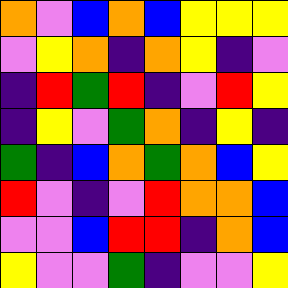[["orange", "violet", "blue", "orange", "blue", "yellow", "yellow", "yellow"], ["violet", "yellow", "orange", "indigo", "orange", "yellow", "indigo", "violet"], ["indigo", "red", "green", "red", "indigo", "violet", "red", "yellow"], ["indigo", "yellow", "violet", "green", "orange", "indigo", "yellow", "indigo"], ["green", "indigo", "blue", "orange", "green", "orange", "blue", "yellow"], ["red", "violet", "indigo", "violet", "red", "orange", "orange", "blue"], ["violet", "violet", "blue", "red", "red", "indigo", "orange", "blue"], ["yellow", "violet", "violet", "green", "indigo", "violet", "violet", "yellow"]]